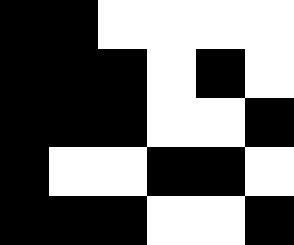[["black", "black", "white", "white", "white", "white"], ["black", "black", "black", "white", "black", "white"], ["black", "black", "black", "white", "white", "black"], ["black", "white", "white", "black", "black", "white"], ["black", "black", "black", "white", "white", "black"]]